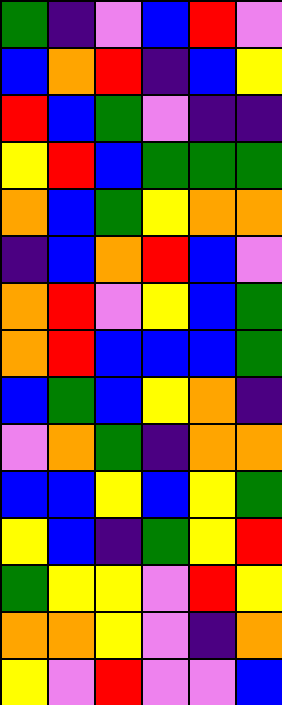[["green", "indigo", "violet", "blue", "red", "violet"], ["blue", "orange", "red", "indigo", "blue", "yellow"], ["red", "blue", "green", "violet", "indigo", "indigo"], ["yellow", "red", "blue", "green", "green", "green"], ["orange", "blue", "green", "yellow", "orange", "orange"], ["indigo", "blue", "orange", "red", "blue", "violet"], ["orange", "red", "violet", "yellow", "blue", "green"], ["orange", "red", "blue", "blue", "blue", "green"], ["blue", "green", "blue", "yellow", "orange", "indigo"], ["violet", "orange", "green", "indigo", "orange", "orange"], ["blue", "blue", "yellow", "blue", "yellow", "green"], ["yellow", "blue", "indigo", "green", "yellow", "red"], ["green", "yellow", "yellow", "violet", "red", "yellow"], ["orange", "orange", "yellow", "violet", "indigo", "orange"], ["yellow", "violet", "red", "violet", "violet", "blue"]]